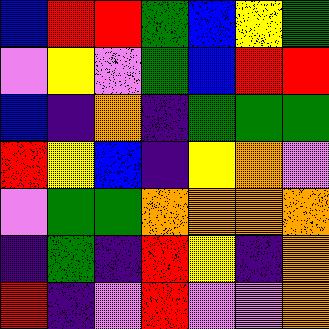[["blue", "red", "red", "green", "blue", "yellow", "green"], ["violet", "yellow", "violet", "green", "blue", "red", "red"], ["blue", "indigo", "orange", "indigo", "green", "green", "green"], ["red", "yellow", "blue", "indigo", "yellow", "orange", "violet"], ["violet", "green", "green", "orange", "orange", "orange", "orange"], ["indigo", "green", "indigo", "red", "yellow", "indigo", "orange"], ["red", "indigo", "violet", "red", "violet", "violet", "orange"]]